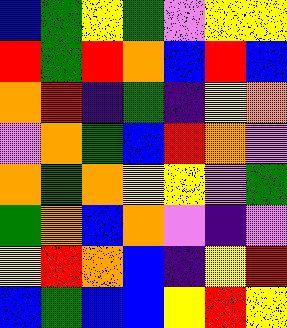[["blue", "green", "yellow", "green", "violet", "yellow", "yellow"], ["red", "green", "red", "orange", "blue", "red", "blue"], ["orange", "red", "indigo", "green", "indigo", "yellow", "orange"], ["violet", "orange", "green", "blue", "red", "orange", "violet"], ["orange", "green", "orange", "yellow", "yellow", "violet", "green"], ["green", "orange", "blue", "orange", "violet", "indigo", "violet"], ["yellow", "red", "orange", "blue", "indigo", "yellow", "red"], ["blue", "green", "blue", "blue", "yellow", "red", "yellow"]]